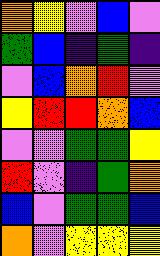[["orange", "yellow", "violet", "blue", "violet"], ["green", "blue", "indigo", "green", "indigo"], ["violet", "blue", "orange", "red", "violet"], ["yellow", "red", "red", "orange", "blue"], ["violet", "violet", "green", "green", "yellow"], ["red", "violet", "indigo", "green", "orange"], ["blue", "violet", "green", "green", "blue"], ["orange", "violet", "yellow", "yellow", "yellow"]]